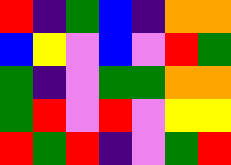[["red", "indigo", "green", "blue", "indigo", "orange", "orange"], ["blue", "yellow", "violet", "blue", "violet", "red", "green"], ["green", "indigo", "violet", "green", "green", "orange", "orange"], ["green", "red", "violet", "red", "violet", "yellow", "yellow"], ["red", "green", "red", "indigo", "violet", "green", "red"]]